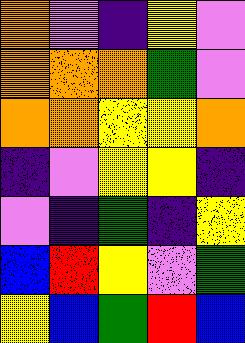[["orange", "violet", "indigo", "yellow", "violet"], ["orange", "orange", "orange", "green", "violet"], ["orange", "orange", "yellow", "yellow", "orange"], ["indigo", "violet", "yellow", "yellow", "indigo"], ["violet", "indigo", "green", "indigo", "yellow"], ["blue", "red", "yellow", "violet", "green"], ["yellow", "blue", "green", "red", "blue"]]